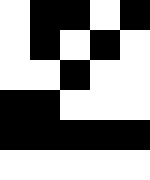[["white", "black", "black", "white", "black"], ["white", "black", "white", "black", "white"], ["white", "white", "black", "white", "white"], ["black", "black", "white", "white", "white"], ["black", "black", "black", "black", "black"], ["white", "white", "white", "white", "white"]]